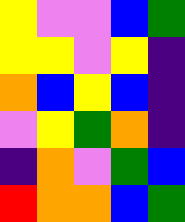[["yellow", "violet", "violet", "blue", "green"], ["yellow", "yellow", "violet", "yellow", "indigo"], ["orange", "blue", "yellow", "blue", "indigo"], ["violet", "yellow", "green", "orange", "indigo"], ["indigo", "orange", "violet", "green", "blue"], ["red", "orange", "orange", "blue", "green"]]